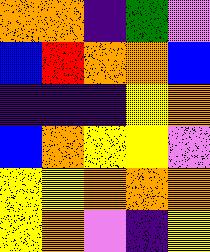[["orange", "orange", "indigo", "green", "violet"], ["blue", "red", "orange", "orange", "blue"], ["indigo", "indigo", "indigo", "yellow", "orange"], ["blue", "orange", "yellow", "yellow", "violet"], ["yellow", "yellow", "orange", "orange", "orange"], ["yellow", "orange", "violet", "indigo", "yellow"]]